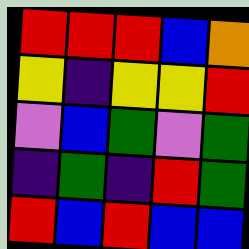[["red", "red", "red", "blue", "orange"], ["yellow", "indigo", "yellow", "yellow", "red"], ["violet", "blue", "green", "violet", "green"], ["indigo", "green", "indigo", "red", "green"], ["red", "blue", "red", "blue", "blue"]]